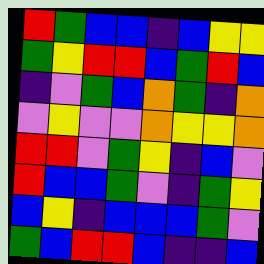[["red", "green", "blue", "blue", "indigo", "blue", "yellow", "yellow"], ["green", "yellow", "red", "red", "blue", "green", "red", "blue"], ["indigo", "violet", "green", "blue", "orange", "green", "indigo", "orange"], ["violet", "yellow", "violet", "violet", "orange", "yellow", "yellow", "orange"], ["red", "red", "violet", "green", "yellow", "indigo", "blue", "violet"], ["red", "blue", "blue", "green", "violet", "indigo", "green", "yellow"], ["blue", "yellow", "indigo", "blue", "blue", "blue", "green", "violet"], ["green", "blue", "red", "red", "blue", "indigo", "indigo", "blue"]]